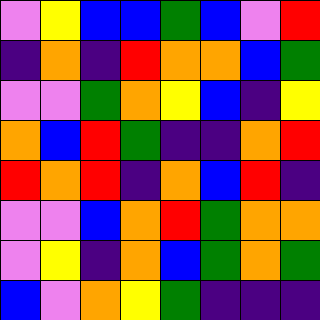[["violet", "yellow", "blue", "blue", "green", "blue", "violet", "red"], ["indigo", "orange", "indigo", "red", "orange", "orange", "blue", "green"], ["violet", "violet", "green", "orange", "yellow", "blue", "indigo", "yellow"], ["orange", "blue", "red", "green", "indigo", "indigo", "orange", "red"], ["red", "orange", "red", "indigo", "orange", "blue", "red", "indigo"], ["violet", "violet", "blue", "orange", "red", "green", "orange", "orange"], ["violet", "yellow", "indigo", "orange", "blue", "green", "orange", "green"], ["blue", "violet", "orange", "yellow", "green", "indigo", "indigo", "indigo"]]